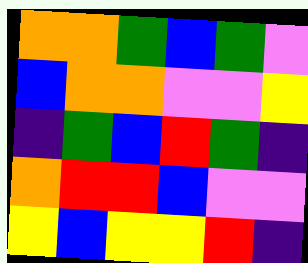[["orange", "orange", "green", "blue", "green", "violet"], ["blue", "orange", "orange", "violet", "violet", "yellow"], ["indigo", "green", "blue", "red", "green", "indigo"], ["orange", "red", "red", "blue", "violet", "violet"], ["yellow", "blue", "yellow", "yellow", "red", "indigo"]]